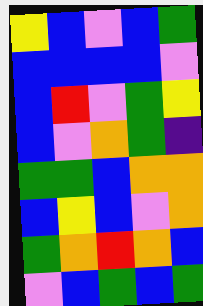[["yellow", "blue", "violet", "blue", "green"], ["blue", "blue", "blue", "blue", "violet"], ["blue", "red", "violet", "green", "yellow"], ["blue", "violet", "orange", "green", "indigo"], ["green", "green", "blue", "orange", "orange"], ["blue", "yellow", "blue", "violet", "orange"], ["green", "orange", "red", "orange", "blue"], ["violet", "blue", "green", "blue", "green"]]